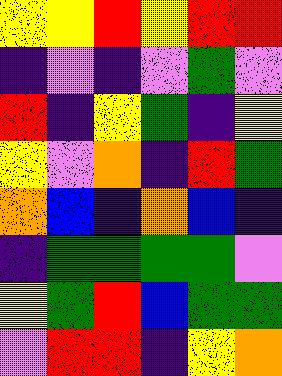[["yellow", "yellow", "red", "yellow", "red", "red"], ["indigo", "violet", "indigo", "violet", "green", "violet"], ["red", "indigo", "yellow", "green", "indigo", "yellow"], ["yellow", "violet", "orange", "indigo", "red", "green"], ["orange", "blue", "indigo", "orange", "blue", "indigo"], ["indigo", "green", "green", "green", "green", "violet"], ["yellow", "green", "red", "blue", "green", "green"], ["violet", "red", "red", "indigo", "yellow", "orange"]]